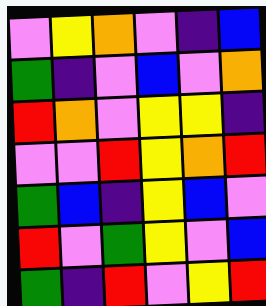[["violet", "yellow", "orange", "violet", "indigo", "blue"], ["green", "indigo", "violet", "blue", "violet", "orange"], ["red", "orange", "violet", "yellow", "yellow", "indigo"], ["violet", "violet", "red", "yellow", "orange", "red"], ["green", "blue", "indigo", "yellow", "blue", "violet"], ["red", "violet", "green", "yellow", "violet", "blue"], ["green", "indigo", "red", "violet", "yellow", "red"]]